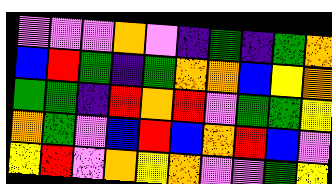[["violet", "violet", "violet", "orange", "violet", "indigo", "green", "indigo", "green", "orange"], ["blue", "red", "green", "indigo", "green", "orange", "orange", "blue", "yellow", "orange"], ["green", "green", "indigo", "red", "orange", "red", "violet", "green", "green", "yellow"], ["orange", "green", "violet", "blue", "red", "blue", "orange", "red", "blue", "violet"], ["yellow", "red", "violet", "orange", "yellow", "orange", "violet", "violet", "green", "yellow"]]